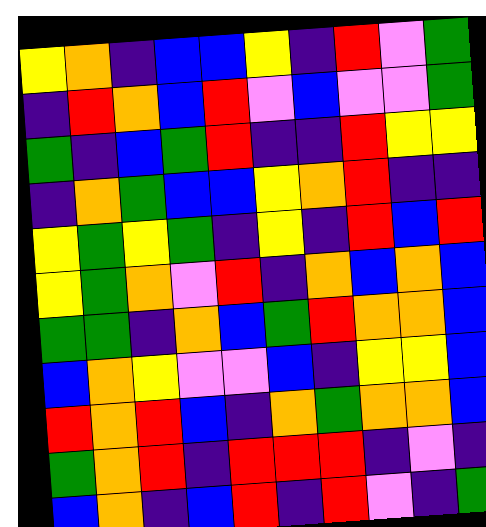[["yellow", "orange", "indigo", "blue", "blue", "yellow", "indigo", "red", "violet", "green"], ["indigo", "red", "orange", "blue", "red", "violet", "blue", "violet", "violet", "green"], ["green", "indigo", "blue", "green", "red", "indigo", "indigo", "red", "yellow", "yellow"], ["indigo", "orange", "green", "blue", "blue", "yellow", "orange", "red", "indigo", "indigo"], ["yellow", "green", "yellow", "green", "indigo", "yellow", "indigo", "red", "blue", "red"], ["yellow", "green", "orange", "violet", "red", "indigo", "orange", "blue", "orange", "blue"], ["green", "green", "indigo", "orange", "blue", "green", "red", "orange", "orange", "blue"], ["blue", "orange", "yellow", "violet", "violet", "blue", "indigo", "yellow", "yellow", "blue"], ["red", "orange", "red", "blue", "indigo", "orange", "green", "orange", "orange", "blue"], ["green", "orange", "red", "indigo", "red", "red", "red", "indigo", "violet", "indigo"], ["blue", "orange", "indigo", "blue", "red", "indigo", "red", "violet", "indigo", "green"]]